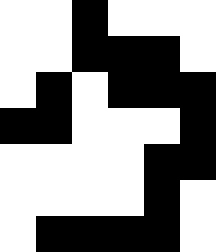[["white", "white", "black", "white", "white", "white"], ["white", "white", "black", "black", "black", "white"], ["white", "black", "white", "black", "black", "black"], ["black", "black", "white", "white", "white", "black"], ["white", "white", "white", "white", "black", "black"], ["white", "white", "white", "white", "black", "white"], ["white", "black", "black", "black", "black", "white"]]